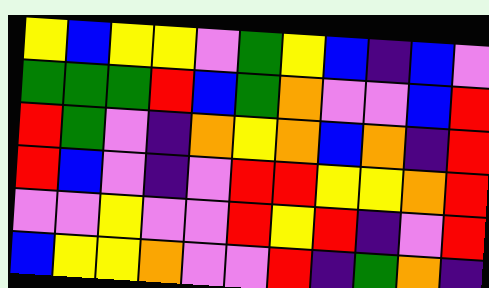[["yellow", "blue", "yellow", "yellow", "violet", "green", "yellow", "blue", "indigo", "blue", "violet"], ["green", "green", "green", "red", "blue", "green", "orange", "violet", "violet", "blue", "red"], ["red", "green", "violet", "indigo", "orange", "yellow", "orange", "blue", "orange", "indigo", "red"], ["red", "blue", "violet", "indigo", "violet", "red", "red", "yellow", "yellow", "orange", "red"], ["violet", "violet", "yellow", "violet", "violet", "red", "yellow", "red", "indigo", "violet", "red"], ["blue", "yellow", "yellow", "orange", "violet", "violet", "red", "indigo", "green", "orange", "indigo"]]